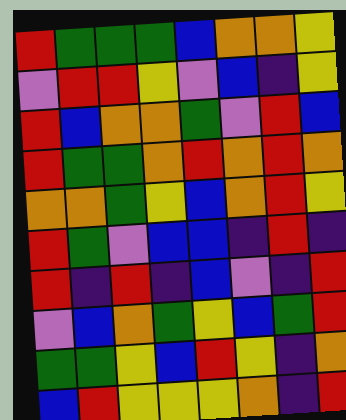[["red", "green", "green", "green", "blue", "orange", "orange", "yellow"], ["violet", "red", "red", "yellow", "violet", "blue", "indigo", "yellow"], ["red", "blue", "orange", "orange", "green", "violet", "red", "blue"], ["red", "green", "green", "orange", "red", "orange", "red", "orange"], ["orange", "orange", "green", "yellow", "blue", "orange", "red", "yellow"], ["red", "green", "violet", "blue", "blue", "indigo", "red", "indigo"], ["red", "indigo", "red", "indigo", "blue", "violet", "indigo", "red"], ["violet", "blue", "orange", "green", "yellow", "blue", "green", "red"], ["green", "green", "yellow", "blue", "red", "yellow", "indigo", "orange"], ["blue", "red", "yellow", "yellow", "yellow", "orange", "indigo", "red"]]